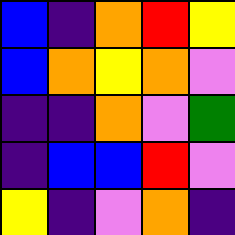[["blue", "indigo", "orange", "red", "yellow"], ["blue", "orange", "yellow", "orange", "violet"], ["indigo", "indigo", "orange", "violet", "green"], ["indigo", "blue", "blue", "red", "violet"], ["yellow", "indigo", "violet", "orange", "indigo"]]